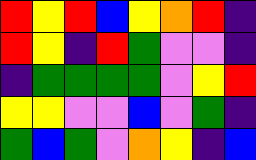[["red", "yellow", "red", "blue", "yellow", "orange", "red", "indigo"], ["red", "yellow", "indigo", "red", "green", "violet", "violet", "indigo"], ["indigo", "green", "green", "green", "green", "violet", "yellow", "red"], ["yellow", "yellow", "violet", "violet", "blue", "violet", "green", "indigo"], ["green", "blue", "green", "violet", "orange", "yellow", "indigo", "blue"]]